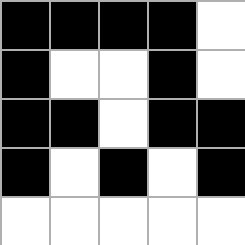[["black", "black", "black", "black", "white"], ["black", "white", "white", "black", "white"], ["black", "black", "white", "black", "black"], ["black", "white", "black", "white", "black"], ["white", "white", "white", "white", "white"]]